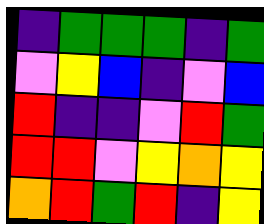[["indigo", "green", "green", "green", "indigo", "green"], ["violet", "yellow", "blue", "indigo", "violet", "blue"], ["red", "indigo", "indigo", "violet", "red", "green"], ["red", "red", "violet", "yellow", "orange", "yellow"], ["orange", "red", "green", "red", "indigo", "yellow"]]